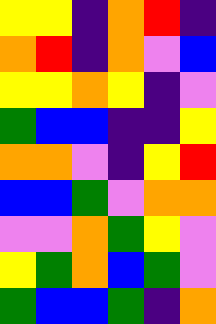[["yellow", "yellow", "indigo", "orange", "red", "indigo"], ["orange", "red", "indigo", "orange", "violet", "blue"], ["yellow", "yellow", "orange", "yellow", "indigo", "violet"], ["green", "blue", "blue", "indigo", "indigo", "yellow"], ["orange", "orange", "violet", "indigo", "yellow", "red"], ["blue", "blue", "green", "violet", "orange", "orange"], ["violet", "violet", "orange", "green", "yellow", "violet"], ["yellow", "green", "orange", "blue", "green", "violet"], ["green", "blue", "blue", "green", "indigo", "orange"]]